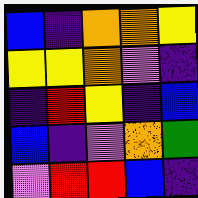[["blue", "indigo", "orange", "orange", "yellow"], ["yellow", "yellow", "orange", "violet", "indigo"], ["indigo", "red", "yellow", "indigo", "blue"], ["blue", "indigo", "violet", "orange", "green"], ["violet", "red", "red", "blue", "indigo"]]